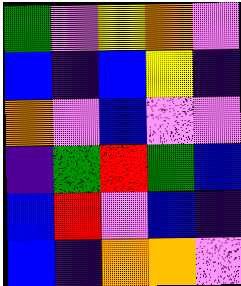[["green", "violet", "yellow", "orange", "violet"], ["blue", "indigo", "blue", "yellow", "indigo"], ["orange", "violet", "blue", "violet", "violet"], ["indigo", "green", "red", "green", "blue"], ["blue", "red", "violet", "blue", "indigo"], ["blue", "indigo", "orange", "orange", "violet"]]